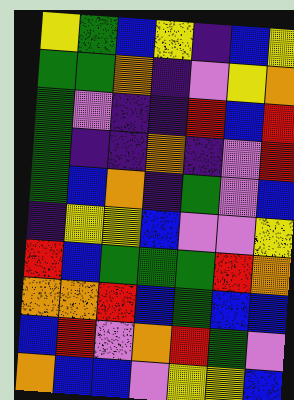[["yellow", "green", "blue", "yellow", "indigo", "blue", "yellow"], ["green", "green", "orange", "indigo", "violet", "yellow", "orange"], ["green", "violet", "indigo", "indigo", "red", "blue", "red"], ["green", "indigo", "indigo", "orange", "indigo", "violet", "red"], ["green", "blue", "orange", "indigo", "green", "violet", "blue"], ["indigo", "yellow", "yellow", "blue", "violet", "violet", "yellow"], ["red", "blue", "green", "green", "green", "red", "orange"], ["orange", "orange", "red", "blue", "green", "blue", "blue"], ["blue", "red", "violet", "orange", "red", "green", "violet"], ["orange", "blue", "blue", "violet", "yellow", "yellow", "blue"]]